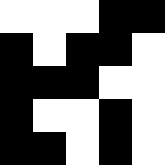[["white", "white", "white", "black", "black"], ["black", "white", "black", "black", "white"], ["black", "black", "black", "white", "white"], ["black", "white", "white", "black", "white"], ["black", "black", "white", "black", "white"]]